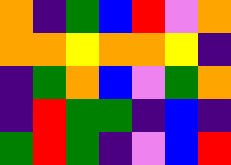[["orange", "indigo", "green", "blue", "red", "violet", "orange"], ["orange", "orange", "yellow", "orange", "orange", "yellow", "indigo"], ["indigo", "green", "orange", "blue", "violet", "green", "orange"], ["indigo", "red", "green", "green", "indigo", "blue", "indigo"], ["green", "red", "green", "indigo", "violet", "blue", "red"]]